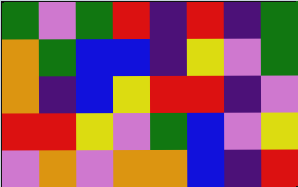[["green", "violet", "green", "red", "indigo", "red", "indigo", "green"], ["orange", "green", "blue", "blue", "indigo", "yellow", "violet", "green"], ["orange", "indigo", "blue", "yellow", "red", "red", "indigo", "violet"], ["red", "red", "yellow", "violet", "green", "blue", "violet", "yellow"], ["violet", "orange", "violet", "orange", "orange", "blue", "indigo", "red"]]